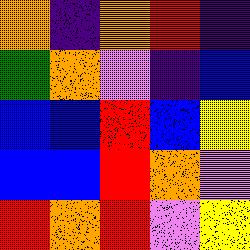[["orange", "indigo", "orange", "red", "indigo"], ["green", "orange", "violet", "indigo", "blue"], ["blue", "blue", "red", "blue", "yellow"], ["blue", "blue", "red", "orange", "violet"], ["red", "orange", "red", "violet", "yellow"]]